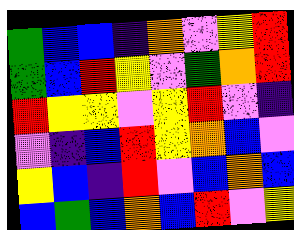[["green", "blue", "blue", "indigo", "orange", "violet", "yellow", "red"], ["green", "blue", "red", "yellow", "violet", "green", "orange", "red"], ["red", "yellow", "yellow", "violet", "yellow", "red", "violet", "indigo"], ["violet", "indigo", "blue", "red", "yellow", "orange", "blue", "violet"], ["yellow", "blue", "indigo", "red", "violet", "blue", "orange", "blue"], ["blue", "green", "blue", "orange", "blue", "red", "violet", "yellow"]]